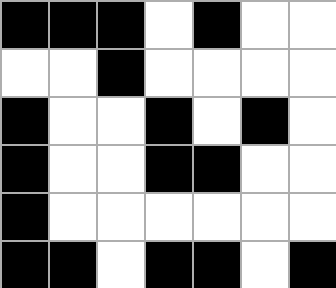[["black", "black", "black", "white", "black", "white", "white"], ["white", "white", "black", "white", "white", "white", "white"], ["black", "white", "white", "black", "white", "black", "white"], ["black", "white", "white", "black", "black", "white", "white"], ["black", "white", "white", "white", "white", "white", "white"], ["black", "black", "white", "black", "black", "white", "black"]]